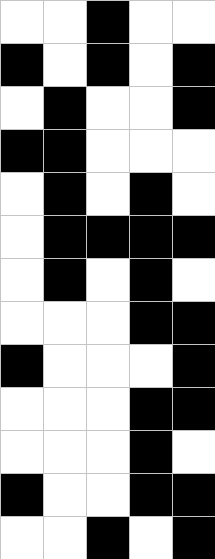[["white", "white", "black", "white", "white"], ["black", "white", "black", "white", "black"], ["white", "black", "white", "white", "black"], ["black", "black", "white", "white", "white"], ["white", "black", "white", "black", "white"], ["white", "black", "black", "black", "black"], ["white", "black", "white", "black", "white"], ["white", "white", "white", "black", "black"], ["black", "white", "white", "white", "black"], ["white", "white", "white", "black", "black"], ["white", "white", "white", "black", "white"], ["black", "white", "white", "black", "black"], ["white", "white", "black", "white", "black"]]